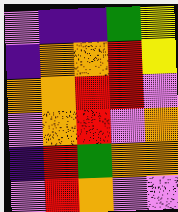[["violet", "indigo", "indigo", "green", "yellow"], ["indigo", "orange", "orange", "red", "yellow"], ["orange", "orange", "red", "red", "violet"], ["violet", "orange", "red", "violet", "orange"], ["indigo", "red", "green", "orange", "orange"], ["violet", "red", "orange", "violet", "violet"]]